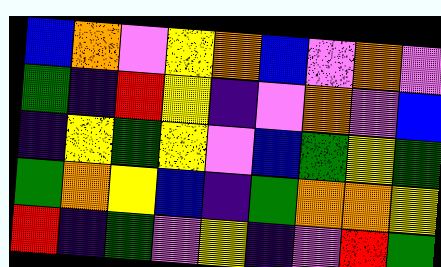[["blue", "orange", "violet", "yellow", "orange", "blue", "violet", "orange", "violet"], ["green", "indigo", "red", "yellow", "indigo", "violet", "orange", "violet", "blue"], ["indigo", "yellow", "green", "yellow", "violet", "blue", "green", "yellow", "green"], ["green", "orange", "yellow", "blue", "indigo", "green", "orange", "orange", "yellow"], ["red", "indigo", "green", "violet", "yellow", "indigo", "violet", "red", "green"]]